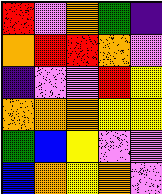[["red", "violet", "orange", "green", "indigo"], ["orange", "red", "red", "orange", "violet"], ["indigo", "violet", "violet", "red", "yellow"], ["orange", "orange", "orange", "yellow", "yellow"], ["green", "blue", "yellow", "violet", "violet"], ["blue", "orange", "yellow", "orange", "violet"]]